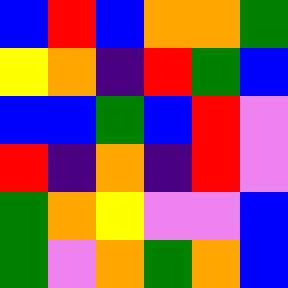[["blue", "red", "blue", "orange", "orange", "green"], ["yellow", "orange", "indigo", "red", "green", "blue"], ["blue", "blue", "green", "blue", "red", "violet"], ["red", "indigo", "orange", "indigo", "red", "violet"], ["green", "orange", "yellow", "violet", "violet", "blue"], ["green", "violet", "orange", "green", "orange", "blue"]]